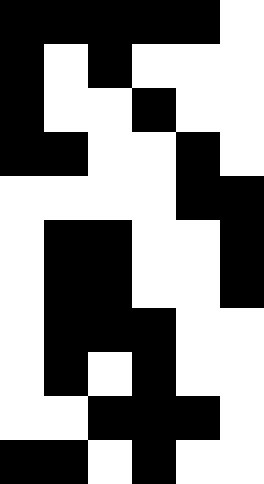[["black", "black", "black", "black", "black", "white"], ["black", "white", "black", "white", "white", "white"], ["black", "white", "white", "black", "white", "white"], ["black", "black", "white", "white", "black", "white"], ["white", "white", "white", "white", "black", "black"], ["white", "black", "black", "white", "white", "black"], ["white", "black", "black", "white", "white", "black"], ["white", "black", "black", "black", "white", "white"], ["white", "black", "white", "black", "white", "white"], ["white", "white", "black", "black", "black", "white"], ["black", "black", "white", "black", "white", "white"]]